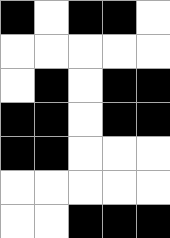[["black", "white", "black", "black", "white"], ["white", "white", "white", "white", "white"], ["white", "black", "white", "black", "black"], ["black", "black", "white", "black", "black"], ["black", "black", "white", "white", "white"], ["white", "white", "white", "white", "white"], ["white", "white", "black", "black", "black"]]